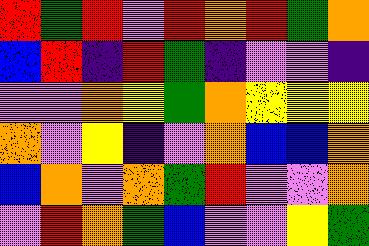[["red", "green", "red", "violet", "red", "orange", "red", "green", "orange"], ["blue", "red", "indigo", "red", "green", "indigo", "violet", "violet", "indigo"], ["violet", "violet", "orange", "yellow", "green", "orange", "yellow", "yellow", "yellow"], ["orange", "violet", "yellow", "indigo", "violet", "orange", "blue", "blue", "orange"], ["blue", "orange", "violet", "orange", "green", "red", "violet", "violet", "orange"], ["violet", "red", "orange", "green", "blue", "violet", "violet", "yellow", "green"]]